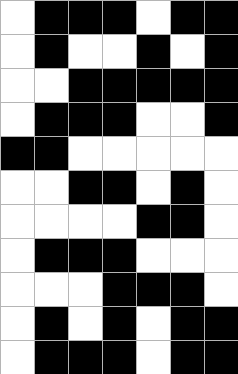[["white", "black", "black", "black", "white", "black", "black"], ["white", "black", "white", "white", "black", "white", "black"], ["white", "white", "black", "black", "black", "black", "black"], ["white", "black", "black", "black", "white", "white", "black"], ["black", "black", "white", "white", "white", "white", "white"], ["white", "white", "black", "black", "white", "black", "white"], ["white", "white", "white", "white", "black", "black", "white"], ["white", "black", "black", "black", "white", "white", "white"], ["white", "white", "white", "black", "black", "black", "white"], ["white", "black", "white", "black", "white", "black", "black"], ["white", "black", "black", "black", "white", "black", "black"]]